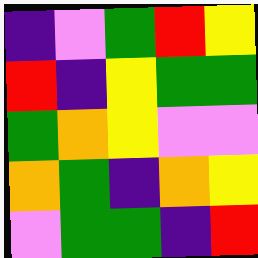[["indigo", "violet", "green", "red", "yellow"], ["red", "indigo", "yellow", "green", "green"], ["green", "orange", "yellow", "violet", "violet"], ["orange", "green", "indigo", "orange", "yellow"], ["violet", "green", "green", "indigo", "red"]]